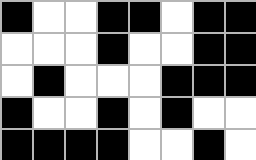[["black", "white", "white", "black", "black", "white", "black", "black"], ["white", "white", "white", "black", "white", "white", "black", "black"], ["white", "black", "white", "white", "white", "black", "black", "black"], ["black", "white", "white", "black", "white", "black", "white", "white"], ["black", "black", "black", "black", "white", "white", "black", "white"]]